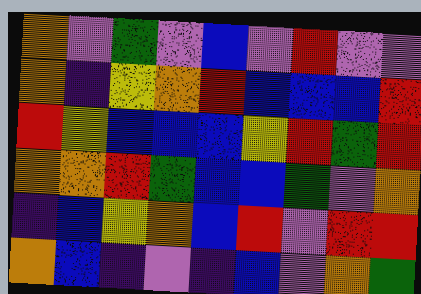[["orange", "violet", "green", "violet", "blue", "violet", "red", "violet", "violet"], ["orange", "indigo", "yellow", "orange", "red", "blue", "blue", "blue", "red"], ["red", "yellow", "blue", "blue", "blue", "yellow", "red", "green", "red"], ["orange", "orange", "red", "green", "blue", "blue", "green", "violet", "orange"], ["indigo", "blue", "yellow", "orange", "blue", "red", "violet", "red", "red"], ["orange", "blue", "indigo", "violet", "indigo", "blue", "violet", "orange", "green"]]